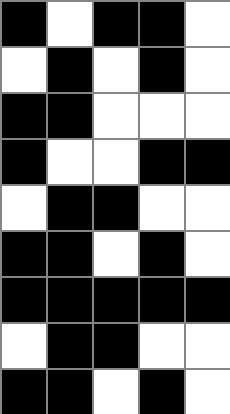[["black", "white", "black", "black", "white"], ["white", "black", "white", "black", "white"], ["black", "black", "white", "white", "white"], ["black", "white", "white", "black", "black"], ["white", "black", "black", "white", "white"], ["black", "black", "white", "black", "white"], ["black", "black", "black", "black", "black"], ["white", "black", "black", "white", "white"], ["black", "black", "white", "black", "white"]]